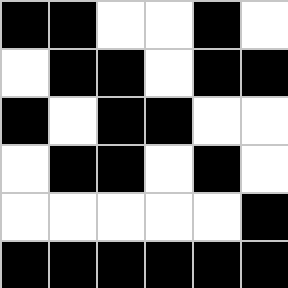[["black", "black", "white", "white", "black", "white"], ["white", "black", "black", "white", "black", "black"], ["black", "white", "black", "black", "white", "white"], ["white", "black", "black", "white", "black", "white"], ["white", "white", "white", "white", "white", "black"], ["black", "black", "black", "black", "black", "black"]]